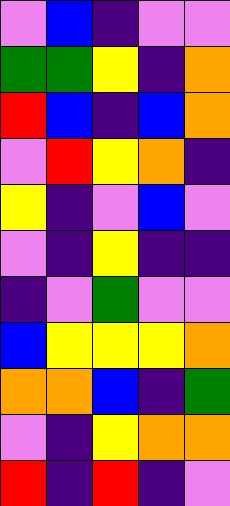[["violet", "blue", "indigo", "violet", "violet"], ["green", "green", "yellow", "indigo", "orange"], ["red", "blue", "indigo", "blue", "orange"], ["violet", "red", "yellow", "orange", "indigo"], ["yellow", "indigo", "violet", "blue", "violet"], ["violet", "indigo", "yellow", "indigo", "indigo"], ["indigo", "violet", "green", "violet", "violet"], ["blue", "yellow", "yellow", "yellow", "orange"], ["orange", "orange", "blue", "indigo", "green"], ["violet", "indigo", "yellow", "orange", "orange"], ["red", "indigo", "red", "indigo", "violet"]]